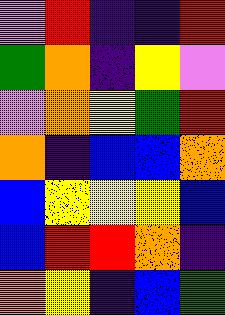[["violet", "red", "indigo", "indigo", "red"], ["green", "orange", "indigo", "yellow", "violet"], ["violet", "orange", "yellow", "green", "red"], ["orange", "indigo", "blue", "blue", "orange"], ["blue", "yellow", "yellow", "yellow", "blue"], ["blue", "red", "red", "orange", "indigo"], ["orange", "yellow", "indigo", "blue", "green"]]